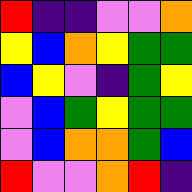[["red", "indigo", "indigo", "violet", "violet", "orange"], ["yellow", "blue", "orange", "yellow", "green", "green"], ["blue", "yellow", "violet", "indigo", "green", "yellow"], ["violet", "blue", "green", "yellow", "green", "green"], ["violet", "blue", "orange", "orange", "green", "blue"], ["red", "violet", "violet", "orange", "red", "indigo"]]